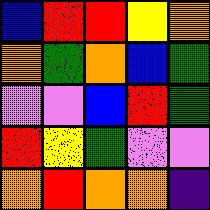[["blue", "red", "red", "yellow", "orange"], ["orange", "green", "orange", "blue", "green"], ["violet", "violet", "blue", "red", "green"], ["red", "yellow", "green", "violet", "violet"], ["orange", "red", "orange", "orange", "indigo"]]